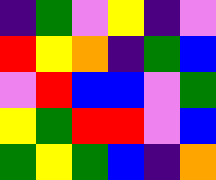[["indigo", "green", "violet", "yellow", "indigo", "violet"], ["red", "yellow", "orange", "indigo", "green", "blue"], ["violet", "red", "blue", "blue", "violet", "green"], ["yellow", "green", "red", "red", "violet", "blue"], ["green", "yellow", "green", "blue", "indigo", "orange"]]